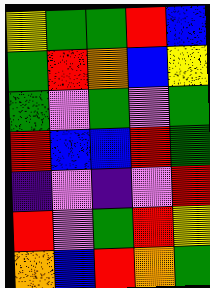[["yellow", "green", "green", "red", "blue"], ["green", "red", "orange", "blue", "yellow"], ["green", "violet", "green", "violet", "green"], ["red", "blue", "blue", "red", "green"], ["indigo", "violet", "indigo", "violet", "red"], ["red", "violet", "green", "red", "yellow"], ["orange", "blue", "red", "orange", "green"]]